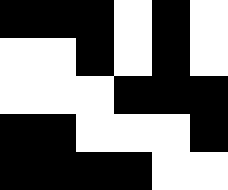[["black", "black", "black", "white", "black", "white"], ["white", "white", "black", "white", "black", "white"], ["white", "white", "white", "black", "black", "black"], ["black", "black", "white", "white", "white", "black"], ["black", "black", "black", "black", "white", "white"]]